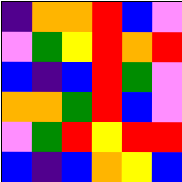[["indigo", "orange", "orange", "red", "blue", "violet"], ["violet", "green", "yellow", "red", "orange", "red"], ["blue", "indigo", "blue", "red", "green", "violet"], ["orange", "orange", "green", "red", "blue", "violet"], ["violet", "green", "red", "yellow", "red", "red"], ["blue", "indigo", "blue", "orange", "yellow", "blue"]]